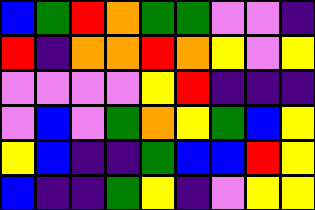[["blue", "green", "red", "orange", "green", "green", "violet", "violet", "indigo"], ["red", "indigo", "orange", "orange", "red", "orange", "yellow", "violet", "yellow"], ["violet", "violet", "violet", "violet", "yellow", "red", "indigo", "indigo", "indigo"], ["violet", "blue", "violet", "green", "orange", "yellow", "green", "blue", "yellow"], ["yellow", "blue", "indigo", "indigo", "green", "blue", "blue", "red", "yellow"], ["blue", "indigo", "indigo", "green", "yellow", "indigo", "violet", "yellow", "yellow"]]